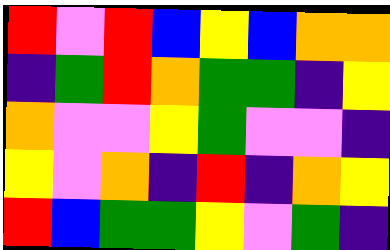[["red", "violet", "red", "blue", "yellow", "blue", "orange", "orange"], ["indigo", "green", "red", "orange", "green", "green", "indigo", "yellow"], ["orange", "violet", "violet", "yellow", "green", "violet", "violet", "indigo"], ["yellow", "violet", "orange", "indigo", "red", "indigo", "orange", "yellow"], ["red", "blue", "green", "green", "yellow", "violet", "green", "indigo"]]